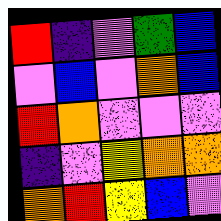[["red", "indigo", "violet", "green", "blue"], ["violet", "blue", "violet", "orange", "blue"], ["red", "orange", "violet", "violet", "violet"], ["indigo", "violet", "yellow", "orange", "orange"], ["orange", "red", "yellow", "blue", "violet"]]